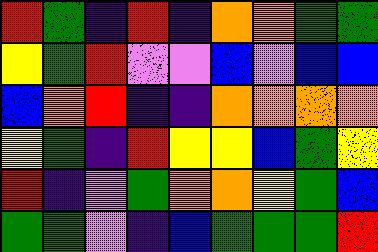[["red", "green", "indigo", "red", "indigo", "orange", "orange", "green", "green"], ["yellow", "green", "red", "violet", "violet", "blue", "violet", "blue", "blue"], ["blue", "orange", "red", "indigo", "indigo", "orange", "orange", "orange", "orange"], ["yellow", "green", "indigo", "red", "yellow", "yellow", "blue", "green", "yellow"], ["red", "indigo", "violet", "green", "orange", "orange", "yellow", "green", "blue"], ["green", "green", "violet", "indigo", "blue", "green", "green", "green", "red"]]